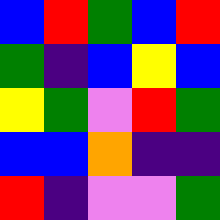[["blue", "red", "green", "blue", "red"], ["green", "indigo", "blue", "yellow", "blue"], ["yellow", "green", "violet", "red", "green"], ["blue", "blue", "orange", "indigo", "indigo"], ["red", "indigo", "violet", "violet", "green"]]